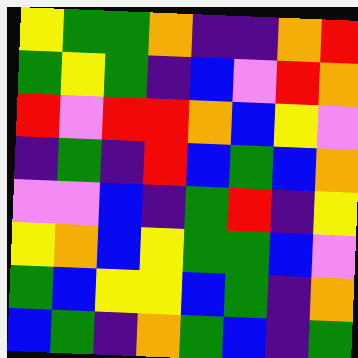[["yellow", "green", "green", "orange", "indigo", "indigo", "orange", "red"], ["green", "yellow", "green", "indigo", "blue", "violet", "red", "orange"], ["red", "violet", "red", "red", "orange", "blue", "yellow", "violet"], ["indigo", "green", "indigo", "red", "blue", "green", "blue", "orange"], ["violet", "violet", "blue", "indigo", "green", "red", "indigo", "yellow"], ["yellow", "orange", "blue", "yellow", "green", "green", "blue", "violet"], ["green", "blue", "yellow", "yellow", "blue", "green", "indigo", "orange"], ["blue", "green", "indigo", "orange", "green", "blue", "indigo", "green"]]